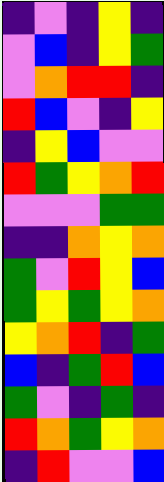[["indigo", "violet", "indigo", "yellow", "indigo"], ["violet", "blue", "indigo", "yellow", "green"], ["violet", "orange", "red", "red", "indigo"], ["red", "blue", "violet", "indigo", "yellow"], ["indigo", "yellow", "blue", "violet", "violet"], ["red", "green", "yellow", "orange", "red"], ["violet", "violet", "violet", "green", "green"], ["indigo", "indigo", "orange", "yellow", "orange"], ["green", "violet", "red", "yellow", "blue"], ["green", "yellow", "green", "yellow", "orange"], ["yellow", "orange", "red", "indigo", "green"], ["blue", "indigo", "green", "red", "blue"], ["green", "violet", "indigo", "green", "indigo"], ["red", "orange", "green", "yellow", "orange"], ["indigo", "red", "violet", "violet", "blue"]]